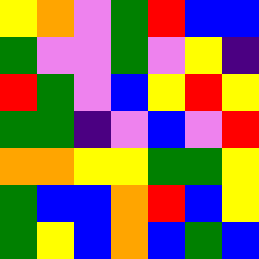[["yellow", "orange", "violet", "green", "red", "blue", "blue"], ["green", "violet", "violet", "green", "violet", "yellow", "indigo"], ["red", "green", "violet", "blue", "yellow", "red", "yellow"], ["green", "green", "indigo", "violet", "blue", "violet", "red"], ["orange", "orange", "yellow", "yellow", "green", "green", "yellow"], ["green", "blue", "blue", "orange", "red", "blue", "yellow"], ["green", "yellow", "blue", "orange", "blue", "green", "blue"]]